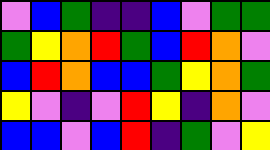[["violet", "blue", "green", "indigo", "indigo", "blue", "violet", "green", "green"], ["green", "yellow", "orange", "red", "green", "blue", "red", "orange", "violet"], ["blue", "red", "orange", "blue", "blue", "green", "yellow", "orange", "green"], ["yellow", "violet", "indigo", "violet", "red", "yellow", "indigo", "orange", "violet"], ["blue", "blue", "violet", "blue", "red", "indigo", "green", "violet", "yellow"]]